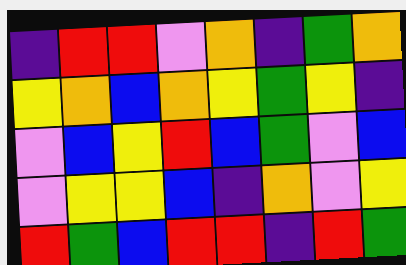[["indigo", "red", "red", "violet", "orange", "indigo", "green", "orange"], ["yellow", "orange", "blue", "orange", "yellow", "green", "yellow", "indigo"], ["violet", "blue", "yellow", "red", "blue", "green", "violet", "blue"], ["violet", "yellow", "yellow", "blue", "indigo", "orange", "violet", "yellow"], ["red", "green", "blue", "red", "red", "indigo", "red", "green"]]